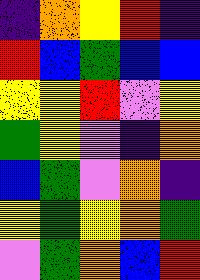[["indigo", "orange", "yellow", "red", "indigo"], ["red", "blue", "green", "blue", "blue"], ["yellow", "yellow", "red", "violet", "yellow"], ["green", "yellow", "violet", "indigo", "orange"], ["blue", "green", "violet", "orange", "indigo"], ["yellow", "green", "yellow", "orange", "green"], ["violet", "green", "orange", "blue", "red"]]